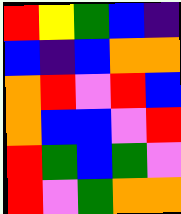[["red", "yellow", "green", "blue", "indigo"], ["blue", "indigo", "blue", "orange", "orange"], ["orange", "red", "violet", "red", "blue"], ["orange", "blue", "blue", "violet", "red"], ["red", "green", "blue", "green", "violet"], ["red", "violet", "green", "orange", "orange"]]